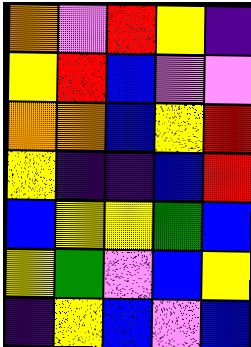[["orange", "violet", "red", "yellow", "indigo"], ["yellow", "red", "blue", "violet", "violet"], ["orange", "orange", "blue", "yellow", "red"], ["yellow", "indigo", "indigo", "blue", "red"], ["blue", "yellow", "yellow", "green", "blue"], ["yellow", "green", "violet", "blue", "yellow"], ["indigo", "yellow", "blue", "violet", "blue"]]